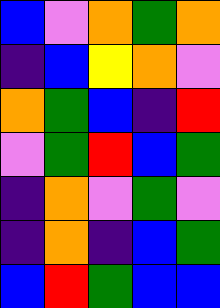[["blue", "violet", "orange", "green", "orange"], ["indigo", "blue", "yellow", "orange", "violet"], ["orange", "green", "blue", "indigo", "red"], ["violet", "green", "red", "blue", "green"], ["indigo", "orange", "violet", "green", "violet"], ["indigo", "orange", "indigo", "blue", "green"], ["blue", "red", "green", "blue", "blue"]]